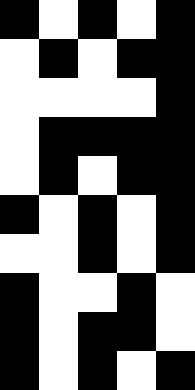[["black", "white", "black", "white", "black"], ["white", "black", "white", "black", "black"], ["white", "white", "white", "white", "black"], ["white", "black", "black", "black", "black"], ["white", "black", "white", "black", "black"], ["black", "white", "black", "white", "black"], ["white", "white", "black", "white", "black"], ["black", "white", "white", "black", "white"], ["black", "white", "black", "black", "white"], ["black", "white", "black", "white", "black"]]